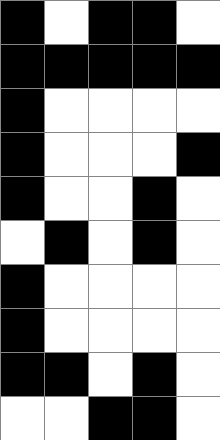[["black", "white", "black", "black", "white"], ["black", "black", "black", "black", "black"], ["black", "white", "white", "white", "white"], ["black", "white", "white", "white", "black"], ["black", "white", "white", "black", "white"], ["white", "black", "white", "black", "white"], ["black", "white", "white", "white", "white"], ["black", "white", "white", "white", "white"], ["black", "black", "white", "black", "white"], ["white", "white", "black", "black", "white"]]